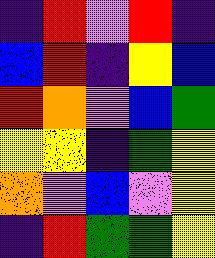[["indigo", "red", "violet", "red", "indigo"], ["blue", "red", "indigo", "yellow", "blue"], ["red", "orange", "violet", "blue", "green"], ["yellow", "yellow", "indigo", "green", "yellow"], ["orange", "violet", "blue", "violet", "yellow"], ["indigo", "red", "green", "green", "yellow"]]